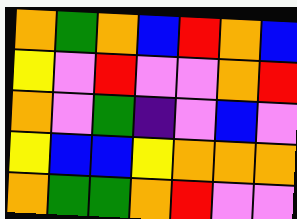[["orange", "green", "orange", "blue", "red", "orange", "blue"], ["yellow", "violet", "red", "violet", "violet", "orange", "red"], ["orange", "violet", "green", "indigo", "violet", "blue", "violet"], ["yellow", "blue", "blue", "yellow", "orange", "orange", "orange"], ["orange", "green", "green", "orange", "red", "violet", "violet"]]